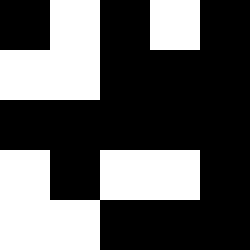[["black", "white", "black", "white", "black"], ["white", "white", "black", "black", "black"], ["black", "black", "black", "black", "black"], ["white", "black", "white", "white", "black"], ["white", "white", "black", "black", "black"]]